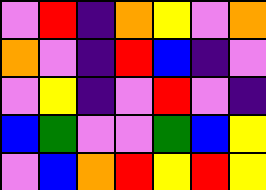[["violet", "red", "indigo", "orange", "yellow", "violet", "orange"], ["orange", "violet", "indigo", "red", "blue", "indigo", "violet"], ["violet", "yellow", "indigo", "violet", "red", "violet", "indigo"], ["blue", "green", "violet", "violet", "green", "blue", "yellow"], ["violet", "blue", "orange", "red", "yellow", "red", "yellow"]]